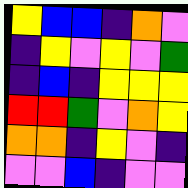[["yellow", "blue", "blue", "indigo", "orange", "violet"], ["indigo", "yellow", "violet", "yellow", "violet", "green"], ["indigo", "blue", "indigo", "yellow", "yellow", "yellow"], ["red", "red", "green", "violet", "orange", "yellow"], ["orange", "orange", "indigo", "yellow", "violet", "indigo"], ["violet", "violet", "blue", "indigo", "violet", "violet"]]